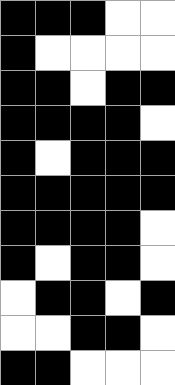[["black", "black", "black", "white", "white"], ["black", "white", "white", "white", "white"], ["black", "black", "white", "black", "black"], ["black", "black", "black", "black", "white"], ["black", "white", "black", "black", "black"], ["black", "black", "black", "black", "black"], ["black", "black", "black", "black", "white"], ["black", "white", "black", "black", "white"], ["white", "black", "black", "white", "black"], ["white", "white", "black", "black", "white"], ["black", "black", "white", "white", "white"]]